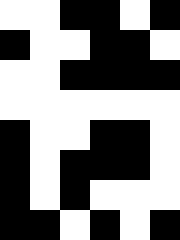[["white", "white", "black", "black", "white", "black"], ["black", "white", "white", "black", "black", "white"], ["white", "white", "black", "black", "black", "black"], ["white", "white", "white", "white", "white", "white"], ["black", "white", "white", "black", "black", "white"], ["black", "white", "black", "black", "black", "white"], ["black", "white", "black", "white", "white", "white"], ["black", "black", "white", "black", "white", "black"]]